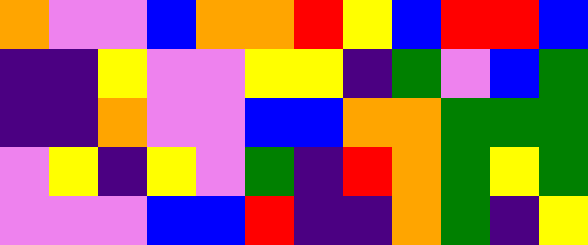[["orange", "violet", "violet", "blue", "orange", "orange", "red", "yellow", "blue", "red", "red", "blue"], ["indigo", "indigo", "yellow", "violet", "violet", "yellow", "yellow", "indigo", "green", "violet", "blue", "green"], ["indigo", "indigo", "orange", "violet", "violet", "blue", "blue", "orange", "orange", "green", "green", "green"], ["violet", "yellow", "indigo", "yellow", "violet", "green", "indigo", "red", "orange", "green", "yellow", "green"], ["violet", "violet", "violet", "blue", "blue", "red", "indigo", "indigo", "orange", "green", "indigo", "yellow"]]